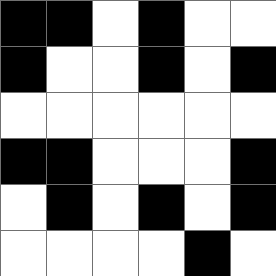[["black", "black", "white", "black", "white", "white"], ["black", "white", "white", "black", "white", "black"], ["white", "white", "white", "white", "white", "white"], ["black", "black", "white", "white", "white", "black"], ["white", "black", "white", "black", "white", "black"], ["white", "white", "white", "white", "black", "white"]]